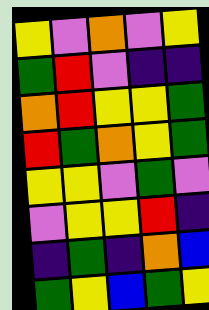[["yellow", "violet", "orange", "violet", "yellow"], ["green", "red", "violet", "indigo", "indigo"], ["orange", "red", "yellow", "yellow", "green"], ["red", "green", "orange", "yellow", "green"], ["yellow", "yellow", "violet", "green", "violet"], ["violet", "yellow", "yellow", "red", "indigo"], ["indigo", "green", "indigo", "orange", "blue"], ["green", "yellow", "blue", "green", "yellow"]]